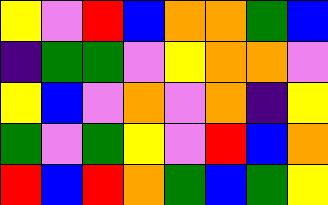[["yellow", "violet", "red", "blue", "orange", "orange", "green", "blue"], ["indigo", "green", "green", "violet", "yellow", "orange", "orange", "violet"], ["yellow", "blue", "violet", "orange", "violet", "orange", "indigo", "yellow"], ["green", "violet", "green", "yellow", "violet", "red", "blue", "orange"], ["red", "blue", "red", "orange", "green", "blue", "green", "yellow"]]